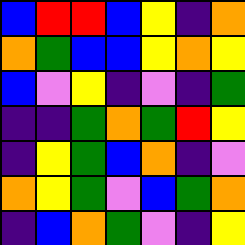[["blue", "red", "red", "blue", "yellow", "indigo", "orange"], ["orange", "green", "blue", "blue", "yellow", "orange", "yellow"], ["blue", "violet", "yellow", "indigo", "violet", "indigo", "green"], ["indigo", "indigo", "green", "orange", "green", "red", "yellow"], ["indigo", "yellow", "green", "blue", "orange", "indigo", "violet"], ["orange", "yellow", "green", "violet", "blue", "green", "orange"], ["indigo", "blue", "orange", "green", "violet", "indigo", "yellow"]]